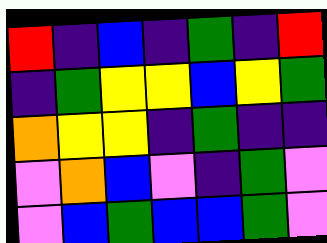[["red", "indigo", "blue", "indigo", "green", "indigo", "red"], ["indigo", "green", "yellow", "yellow", "blue", "yellow", "green"], ["orange", "yellow", "yellow", "indigo", "green", "indigo", "indigo"], ["violet", "orange", "blue", "violet", "indigo", "green", "violet"], ["violet", "blue", "green", "blue", "blue", "green", "violet"]]